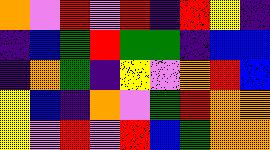[["orange", "violet", "red", "violet", "red", "indigo", "red", "yellow", "indigo"], ["indigo", "blue", "green", "red", "green", "green", "indigo", "blue", "blue"], ["indigo", "orange", "green", "indigo", "yellow", "violet", "orange", "red", "blue"], ["yellow", "blue", "indigo", "orange", "violet", "green", "red", "orange", "orange"], ["yellow", "violet", "red", "violet", "red", "blue", "green", "orange", "orange"]]